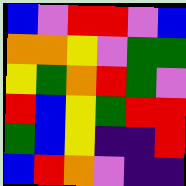[["blue", "violet", "red", "red", "violet", "blue"], ["orange", "orange", "yellow", "violet", "green", "green"], ["yellow", "green", "orange", "red", "green", "violet"], ["red", "blue", "yellow", "green", "red", "red"], ["green", "blue", "yellow", "indigo", "indigo", "red"], ["blue", "red", "orange", "violet", "indigo", "indigo"]]